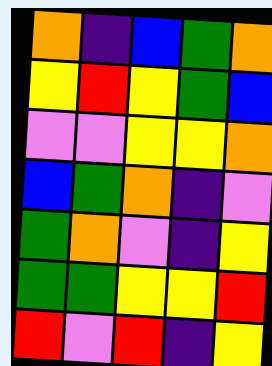[["orange", "indigo", "blue", "green", "orange"], ["yellow", "red", "yellow", "green", "blue"], ["violet", "violet", "yellow", "yellow", "orange"], ["blue", "green", "orange", "indigo", "violet"], ["green", "orange", "violet", "indigo", "yellow"], ["green", "green", "yellow", "yellow", "red"], ["red", "violet", "red", "indigo", "yellow"]]